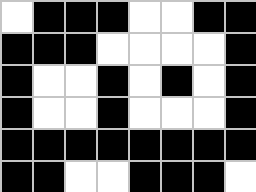[["white", "black", "black", "black", "white", "white", "black", "black"], ["black", "black", "black", "white", "white", "white", "white", "black"], ["black", "white", "white", "black", "white", "black", "white", "black"], ["black", "white", "white", "black", "white", "white", "white", "black"], ["black", "black", "black", "black", "black", "black", "black", "black"], ["black", "black", "white", "white", "black", "black", "black", "white"]]